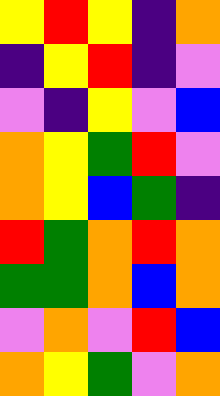[["yellow", "red", "yellow", "indigo", "orange"], ["indigo", "yellow", "red", "indigo", "violet"], ["violet", "indigo", "yellow", "violet", "blue"], ["orange", "yellow", "green", "red", "violet"], ["orange", "yellow", "blue", "green", "indigo"], ["red", "green", "orange", "red", "orange"], ["green", "green", "orange", "blue", "orange"], ["violet", "orange", "violet", "red", "blue"], ["orange", "yellow", "green", "violet", "orange"]]